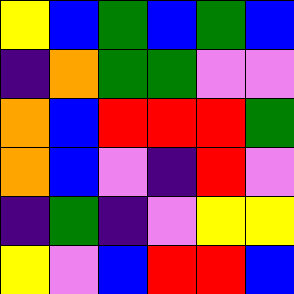[["yellow", "blue", "green", "blue", "green", "blue"], ["indigo", "orange", "green", "green", "violet", "violet"], ["orange", "blue", "red", "red", "red", "green"], ["orange", "blue", "violet", "indigo", "red", "violet"], ["indigo", "green", "indigo", "violet", "yellow", "yellow"], ["yellow", "violet", "blue", "red", "red", "blue"]]